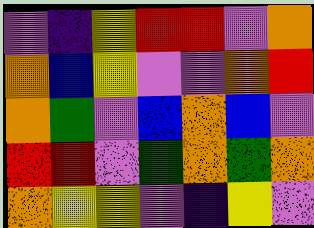[["violet", "indigo", "yellow", "red", "red", "violet", "orange"], ["orange", "blue", "yellow", "violet", "violet", "orange", "red"], ["orange", "green", "violet", "blue", "orange", "blue", "violet"], ["red", "red", "violet", "green", "orange", "green", "orange"], ["orange", "yellow", "yellow", "violet", "indigo", "yellow", "violet"]]